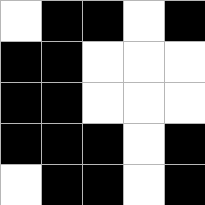[["white", "black", "black", "white", "black"], ["black", "black", "white", "white", "white"], ["black", "black", "white", "white", "white"], ["black", "black", "black", "white", "black"], ["white", "black", "black", "white", "black"]]